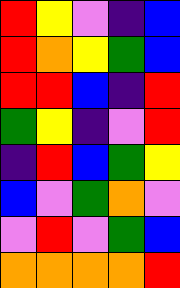[["red", "yellow", "violet", "indigo", "blue"], ["red", "orange", "yellow", "green", "blue"], ["red", "red", "blue", "indigo", "red"], ["green", "yellow", "indigo", "violet", "red"], ["indigo", "red", "blue", "green", "yellow"], ["blue", "violet", "green", "orange", "violet"], ["violet", "red", "violet", "green", "blue"], ["orange", "orange", "orange", "orange", "red"]]